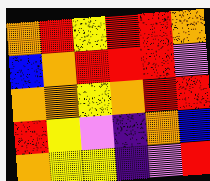[["orange", "red", "yellow", "red", "red", "orange"], ["blue", "orange", "red", "red", "red", "violet"], ["orange", "orange", "yellow", "orange", "red", "red"], ["red", "yellow", "violet", "indigo", "orange", "blue"], ["orange", "yellow", "yellow", "indigo", "violet", "red"]]